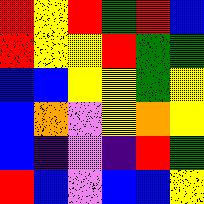[["red", "yellow", "red", "green", "red", "blue"], ["red", "yellow", "yellow", "red", "green", "green"], ["blue", "blue", "yellow", "yellow", "green", "yellow"], ["blue", "orange", "violet", "yellow", "orange", "yellow"], ["blue", "indigo", "violet", "indigo", "red", "green"], ["red", "blue", "violet", "blue", "blue", "yellow"]]